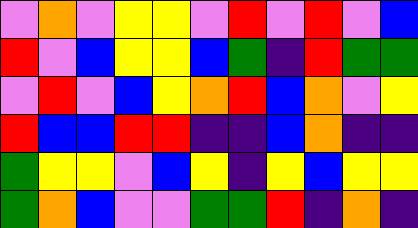[["violet", "orange", "violet", "yellow", "yellow", "violet", "red", "violet", "red", "violet", "blue"], ["red", "violet", "blue", "yellow", "yellow", "blue", "green", "indigo", "red", "green", "green"], ["violet", "red", "violet", "blue", "yellow", "orange", "red", "blue", "orange", "violet", "yellow"], ["red", "blue", "blue", "red", "red", "indigo", "indigo", "blue", "orange", "indigo", "indigo"], ["green", "yellow", "yellow", "violet", "blue", "yellow", "indigo", "yellow", "blue", "yellow", "yellow"], ["green", "orange", "blue", "violet", "violet", "green", "green", "red", "indigo", "orange", "indigo"]]